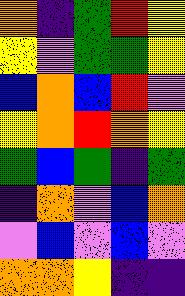[["orange", "indigo", "green", "red", "yellow"], ["yellow", "violet", "green", "green", "yellow"], ["blue", "orange", "blue", "red", "violet"], ["yellow", "orange", "red", "orange", "yellow"], ["green", "blue", "green", "indigo", "green"], ["indigo", "orange", "violet", "blue", "orange"], ["violet", "blue", "violet", "blue", "violet"], ["orange", "orange", "yellow", "indigo", "indigo"]]